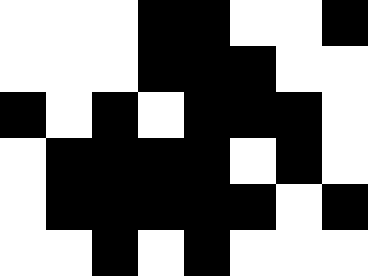[["white", "white", "white", "black", "black", "white", "white", "black"], ["white", "white", "white", "black", "black", "black", "white", "white"], ["black", "white", "black", "white", "black", "black", "black", "white"], ["white", "black", "black", "black", "black", "white", "black", "white"], ["white", "black", "black", "black", "black", "black", "white", "black"], ["white", "white", "black", "white", "black", "white", "white", "white"]]